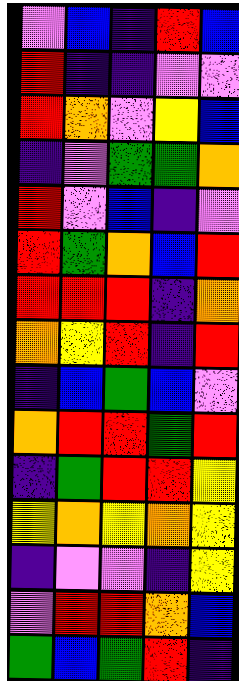[["violet", "blue", "indigo", "red", "blue"], ["red", "indigo", "indigo", "violet", "violet"], ["red", "orange", "violet", "yellow", "blue"], ["indigo", "violet", "green", "green", "orange"], ["red", "violet", "blue", "indigo", "violet"], ["red", "green", "orange", "blue", "red"], ["red", "red", "red", "indigo", "orange"], ["orange", "yellow", "red", "indigo", "red"], ["indigo", "blue", "green", "blue", "violet"], ["orange", "red", "red", "green", "red"], ["indigo", "green", "red", "red", "yellow"], ["yellow", "orange", "yellow", "orange", "yellow"], ["indigo", "violet", "violet", "indigo", "yellow"], ["violet", "red", "red", "orange", "blue"], ["green", "blue", "green", "red", "indigo"]]